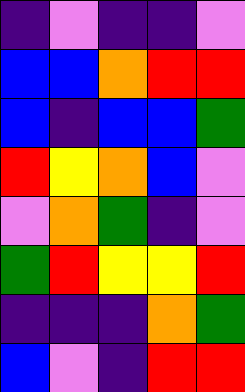[["indigo", "violet", "indigo", "indigo", "violet"], ["blue", "blue", "orange", "red", "red"], ["blue", "indigo", "blue", "blue", "green"], ["red", "yellow", "orange", "blue", "violet"], ["violet", "orange", "green", "indigo", "violet"], ["green", "red", "yellow", "yellow", "red"], ["indigo", "indigo", "indigo", "orange", "green"], ["blue", "violet", "indigo", "red", "red"]]